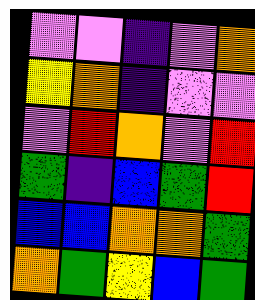[["violet", "violet", "indigo", "violet", "orange"], ["yellow", "orange", "indigo", "violet", "violet"], ["violet", "red", "orange", "violet", "red"], ["green", "indigo", "blue", "green", "red"], ["blue", "blue", "orange", "orange", "green"], ["orange", "green", "yellow", "blue", "green"]]